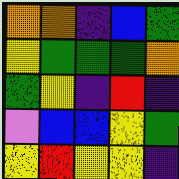[["orange", "orange", "indigo", "blue", "green"], ["yellow", "green", "green", "green", "orange"], ["green", "yellow", "indigo", "red", "indigo"], ["violet", "blue", "blue", "yellow", "green"], ["yellow", "red", "yellow", "yellow", "indigo"]]